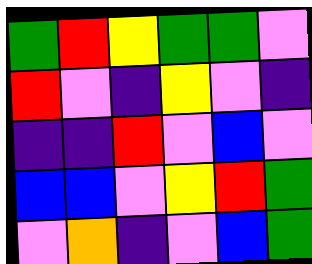[["green", "red", "yellow", "green", "green", "violet"], ["red", "violet", "indigo", "yellow", "violet", "indigo"], ["indigo", "indigo", "red", "violet", "blue", "violet"], ["blue", "blue", "violet", "yellow", "red", "green"], ["violet", "orange", "indigo", "violet", "blue", "green"]]